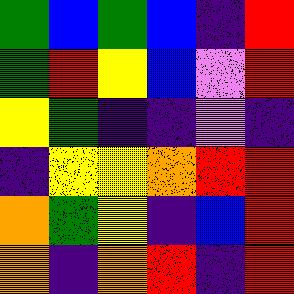[["green", "blue", "green", "blue", "indigo", "red"], ["green", "red", "yellow", "blue", "violet", "red"], ["yellow", "green", "indigo", "indigo", "violet", "indigo"], ["indigo", "yellow", "yellow", "orange", "red", "red"], ["orange", "green", "yellow", "indigo", "blue", "red"], ["orange", "indigo", "orange", "red", "indigo", "red"]]